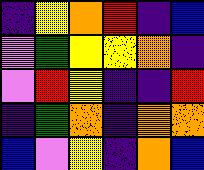[["indigo", "yellow", "orange", "red", "indigo", "blue"], ["violet", "green", "yellow", "yellow", "orange", "indigo"], ["violet", "red", "yellow", "indigo", "indigo", "red"], ["indigo", "green", "orange", "indigo", "orange", "orange"], ["blue", "violet", "yellow", "indigo", "orange", "blue"]]